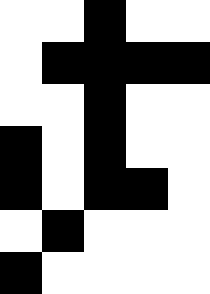[["white", "white", "black", "white", "white"], ["white", "black", "black", "black", "black"], ["white", "white", "black", "white", "white"], ["black", "white", "black", "white", "white"], ["black", "white", "black", "black", "white"], ["white", "black", "white", "white", "white"], ["black", "white", "white", "white", "white"]]